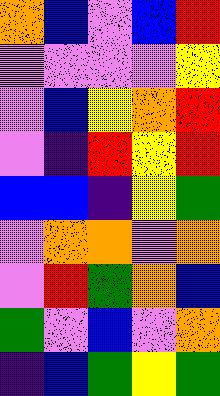[["orange", "blue", "violet", "blue", "red"], ["violet", "violet", "violet", "violet", "yellow"], ["violet", "blue", "yellow", "orange", "red"], ["violet", "indigo", "red", "yellow", "red"], ["blue", "blue", "indigo", "yellow", "green"], ["violet", "orange", "orange", "violet", "orange"], ["violet", "red", "green", "orange", "blue"], ["green", "violet", "blue", "violet", "orange"], ["indigo", "blue", "green", "yellow", "green"]]